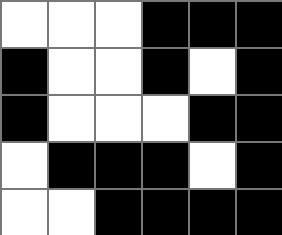[["white", "white", "white", "black", "black", "black"], ["black", "white", "white", "black", "white", "black"], ["black", "white", "white", "white", "black", "black"], ["white", "black", "black", "black", "white", "black"], ["white", "white", "black", "black", "black", "black"]]